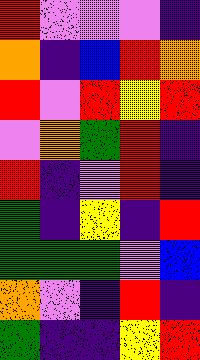[["red", "violet", "violet", "violet", "indigo"], ["orange", "indigo", "blue", "red", "orange"], ["red", "violet", "red", "yellow", "red"], ["violet", "orange", "green", "red", "indigo"], ["red", "indigo", "violet", "red", "indigo"], ["green", "indigo", "yellow", "indigo", "red"], ["green", "green", "green", "violet", "blue"], ["orange", "violet", "indigo", "red", "indigo"], ["green", "indigo", "indigo", "yellow", "red"]]